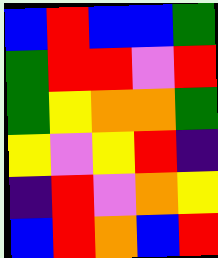[["blue", "red", "blue", "blue", "green"], ["green", "red", "red", "violet", "red"], ["green", "yellow", "orange", "orange", "green"], ["yellow", "violet", "yellow", "red", "indigo"], ["indigo", "red", "violet", "orange", "yellow"], ["blue", "red", "orange", "blue", "red"]]